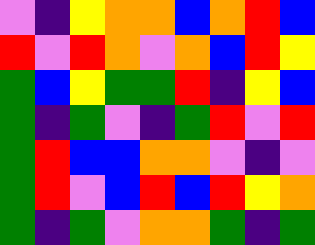[["violet", "indigo", "yellow", "orange", "orange", "blue", "orange", "red", "blue"], ["red", "violet", "red", "orange", "violet", "orange", "blue", "red", "yellow"], ["green", "blue", "yellow", "green", "green", "red", "indigo", "yellow", "blue"], ["green", "indigo", "green", "violet", "indigo", "green", "red", "violet", "red"], ["green", "red", "blue", "blue", "orange", "orange", "violet", "indigo", "violet"], ["green", "red", "violet", "blue", "red", "blue", "red", "yellow", "orange"], ["green", "indigo", "green", "violet", "orange", "orange", "green", "indigo", "green"]]